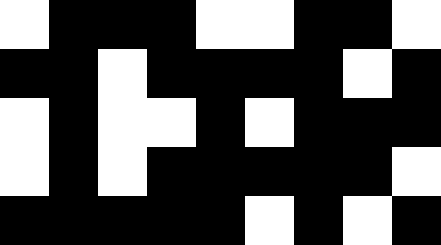[["white", "black", "black", "black", "white", "white", "black", "black", "white"], ["black", "black", "white", "black", "black", "black", "black", "white", "black"], ["white", "black", "white", "white", "black", "white", "black", "black", "black"], ["white", "black", "white", "black", "black", "black", "black", "black", "white"], ["black", "black", "black", "black", "black", "white", "black", "white", "black"]]